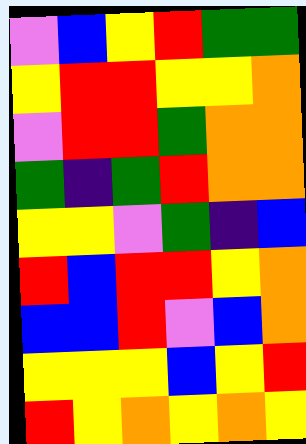[["violet", "blue", "yellow", "red", "green", "green"], ["yellow", "red", "red", "yellow", "yellow", "orange"], ["violet", "red", "red", "green", "orange", "orange"], ["green", "indigo", "green", "red", "orange", "orange"], ["yellow", "yellow", "violet", "green", "indigo", "blue"], ["red", "blue", "red", "red", "yellow", "orange"], ["blue", "blue", "red", "violet", "blue", "orange"], ["yellow", "yellow", "yellow", "blue", "yellow", "red"], ["red", "yellow", "orange", "yellow", "orange", "yellow"]]